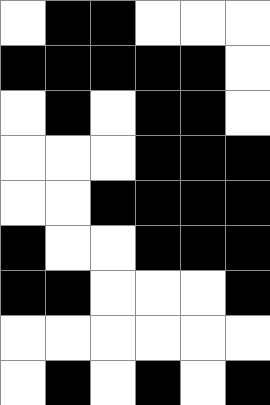[["white", "black", "black", "white", "white", "white"], ["black", "black", "black", "black", "black", "white"], ["white", "black", "white", "black", "black", "white"], ["white", "white", "white", "black", "black", "black"], ["white", "white", "black", "black", "black", "black"], ["black", "white", "white", "black", "black", "black"], ["black", "black", "white", "white", "white", "black"], ["white", "white", "white", "white", "white", "white"], ["white", "black", "white", "black", "white", "black"]]